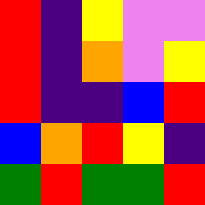[["red", "indigo", "yellow", "violet", "violet"], ["red", "indigo", "orange", "violet", "yellow"], ["red", "indigo", "indigo", "blue", "red"], ["blue", "orange", "red", "yellow", "indigo"], ["green", "red", "green", "green", "red"]]